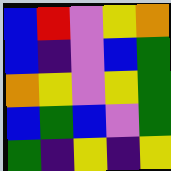[["blue", "red", "violet", "yellow", "orange"], ["blue", "indigo", "violet", "blue", "green"], ["orange", "yellow", "violet", "yellow", "green"], ["blue", "green", "blue", "violet", "green"], ["green", "indigo", "yellow", "indigo", "yellow"]]